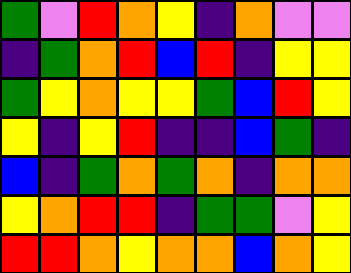[["green", "violet", "red", "orange", "yellow", "indigo", "orange", "violet", "violet"], ["indigo", "green", "orange", "red", "blue", "red", "indigo", "yellow", "yellow"], ["green", "yellow", "orange", "yellow", "yellow", "green", "blue", "red", "yellow"], ["yellow", "indigo", "yellow", "red", "indigo", "indigo", "blue", "green", "indigo"], ["blue", "indigo", "green", "orange", "green", "orange", "indigo", "orange", "orange"], ["yellow", "orange", "red", "red", "indigo", "green", "green", "violet", "yellow"], ["red", "red", "orange", "yellow", "orange", "orange", "blue", "orange", "yellow"]]